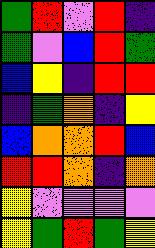[["green", "red", "violet", "red", "indigo"], ["green", "violet", "blue", "red", "green"], ["blue", "yellow", "indigo", "red", "red"], ["indigo", "green", "orange", "indigo", "yellow"], ["blue", "orange", "orange", "red", "blue"], ["red", "red", "orange", "indigo", "orange"], ["yellow", "violet", "violet", "violet", "violet"], ["yellow", "green", "red", "green", "yellow"]]